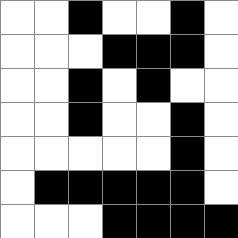[["white", "white", "black", "white", "white", "black", "white"], ["white", "white", "white", "black", "black", "black", "white"], ["white", "white", "black", "white", "black", "white", "white"], ["white", "white", "black", "white", "white", "black", "white"], ["white", "white", "white", "white", "white", "black", "white"], ["white", "black", "black", "black", "black", "black", "white"], ["white", "white", "white", "black", "black", "black", "black"]]